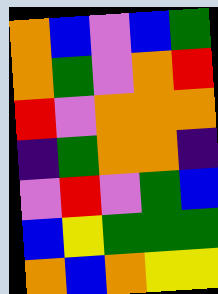[["orange", "blue", "violet", "blue", "green"], ["orange", "green", "violet", "orange", "red"], ["red", "violet", "orange", "orange", "orange"], ["indigo", "green", "orange", "orange", "indigo"], ["violet", "red", "violet", "green", "blue"], ["blue", "yellow", "green", "green", "green"], ["orange", "blue", "orange", "yellow", "yellow"]]